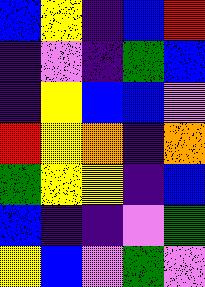[["blue", "yellow", "indigo", "blue", "red"], ["indigo", "violet", "indigo", "green", "blue"], ["indigo", "yellow", "blue", "blue", "violet"], ["red", "yellow", "orange", "indigo", "orange"], ["green", "yellow", "yellow", "indigo", "blue"], ["blue", "indigo", "indigo", "violet", "green"], ["yellow", "blue", "violet", "green", "violet"]]